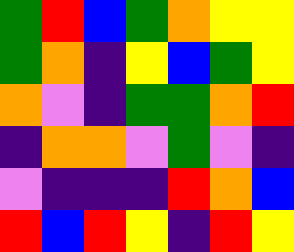[["green", "red", "blue", "green", "orange", "yellow", "yellow"], ["green", "orange", "indigo", "yellow", "blue", "green", "yellow"], ["orange", "violet", "indigo", "green", "green", "orange", "red"], ["indigo", "orange", "orange", "violet", "green", "violet", "indigo"], ["violet", "indigo", "indigo", "indigo", "red", "orange", "blue"], ["red", "blue", "red", "yellow", "indigo", "red", "yellow"]]